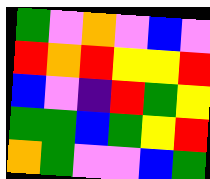[["green", "violet", "orange", "violet", "blue", "violet"], ["red", "orange", "red", "yellow", "yellow", "red"], ["blue", "violet", "indigo", "red", "green", "yellow"], ["green", "green", "blue", "green", "yellow", "red"], ["orange", "green", "violet", "violet", "blue", "green"]]